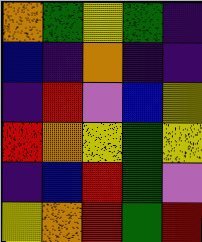[["orange", "green", "yellow", "green", "indigo"], ["blue", "indigo", "orange", "indigo", "indigo"], ["indigo", "red", "violet", "blue", "yellow"], ["red", "orange", "yellow", "green", "yellow"], ["indigo", "blue", "red", "green", "violet"], ["yellow", "orange", "red", "green", "red"]]